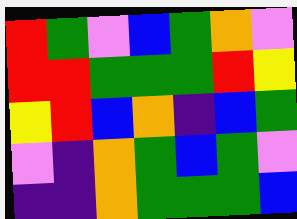[["red", "green", "violet", "blue", "green", "orange", "violet"], ["red", "red", "green", "green", "green", "red", "yellow"], ["yellow", "red", "blue", "orange", "indigo", "blue", "green"], ["violet", "indigo", "orange", "green", "blue", "green", "violet"], ["indigo", "indigo", "orange", "green", "green", "green", "blue"]]